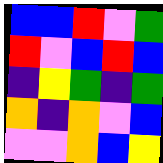[["blue", "blue", "red", "violet", "green"], ["red", "violet", "blue", "red", "blue"], ["indigo", "yellow", "green", "indigo", "green"], ["orange", "indigo", "orange", "violet", "blue"], ["violet", "violet", "orange", "blue", "yellow"]]